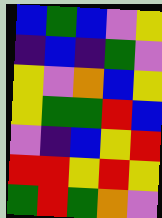[["blue", "green", "blue", "violet", "yellow"], ["indigo", "blue", "indigo", "green", "violet"], ["yellow", "violet", "orange", "blue", "yellow"], ["yellow", "green", "green", "red", "blue"], ["violet", "indigo", "blue", "yellow", "red"], ["red", "red", "yellow", "red", "yellow"], ["green", "red", "green", "orange", "violet"]]